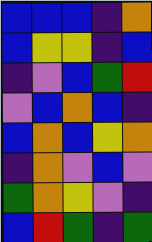[["blue", "blue", "blue", "indigo", "orange"], ["blue", "yellow", "yellow", "indigo", "blue"], ["indigo", "violet", "blue", "green", "red"], ["violet", "blue", "orange", "blue", "indigo"], ["blue", "orange", "blue", "yellow", "orange"], ["indigo", "orange", "violet", "blue", "violet"], ["green", "orange", "yellow", "violet", "indigo"], ["blue", "red", "green", "indigo", "green"]]